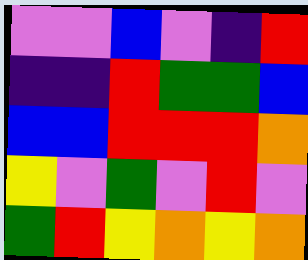[["violet", "violet", "blue", "violet", "indigo", "red"], ["indigo", "indigo", "red", "green", "green", "blue"], ["blue", "blue", "red", "red", "red", "orange"], ["yellow", "violet", "green", "violet", "red", "violet"], ["green", "red", "yellow", "orange", "yellow", "orange"]]